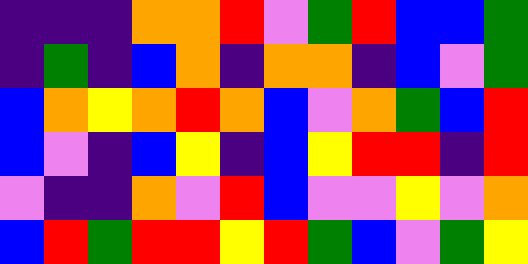[["indigo", "indigo", "indigo", "orange", "orange", "red", "violet", "green", "red", "blue", "blue", "green"], ["indigo", "green", "indigo", "blue", "orange", "indigo", "orange", "orange", "indigo", "blue", "violet", "green"], ["blue", "orange", "yellow", "orange", "red", "orange", "blue", "violet", "orange", "green", "blue", "red"], ["blue", "violet", "indigo", "blue", "yellow", "indigo", "blue", "yellow", "red", "red", "indigo", "red"], ["violet", "indigo", "indigo", "orange", "violet", "red", "blue", "violet", "violet", "yellow", "violet", "orange"], ["blue", "red", "green", "red", "red", "yellow", "red", "green", "blue", "violet", "green", "yellow"]]